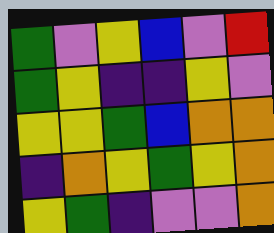[["green", "violet", "yellow", "blue", "violet", "red"], ["green", "yellow", "indigo", "indigo", "yellow", "violet"], ["yellow", "yellow", "green", "blue", "orange", "orange"], ["indigo", "orange", "yellow", "green", "yellow", "orange"], ["yellow", "green", "indigo", "violet", "violet", "orange"]]